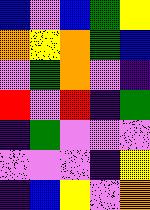[["blue", "violet", "blue", "green", "yellow"], ["orange", "yellow", "orange", "green", "blue"], ["violet", "green", "orange", "violet", "indigo"], ["red", "violet", "red", "indigo", "green"], ["indigo", "green", "violet", "violet", "violet"], ["violet", "violet", "violet", "indigo", "yellow"], ["indigo", "blue", "yellow", "violet", "orange"]]